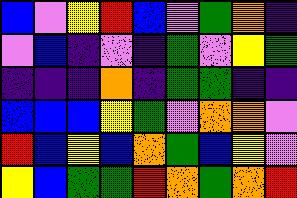[["blue", "violet", "yellow", "red", "blue", "violet", "green", "orange", "indigo"], ["violet", "blue", "indigo", "violet", "indigo", "green", "violet", "yellow", "green"], ["indigo", "indigo", "indigo", "orange", "indigo", "green", "green", "indigo", "indigo"], ["blue", "blue", "blue", "yellow", "green", "violet", "orange", "orange", "violet"], ["red", "blue", "yellow", "blue", "orange", "green", "blue", "yellow", "violet"], ["yellow", "blue", "green", "green", "red", "orange", "green", "orange", "red"]]